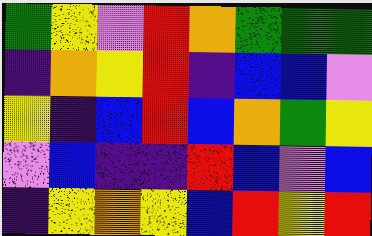[["green", "yellow", "violet", "red", "orange", "green", "green", "green"], ["indigo", "orange", "yellow", "red", "indigo", "blue", "blue", "violet"], ["yellow", "indigo", "blue", "red", "blue", "orange", "green", "yellow"], ["violet", "blue", "indigo", "indigo", "red", "blue", "violet", "blue"], ["indigo", "yellow", "orange", "yellow", "blue", "red", "yellow", "red"]]